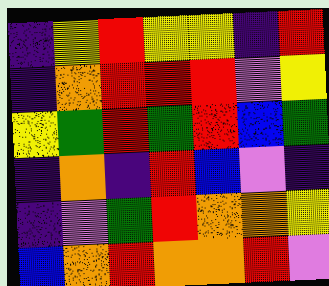[["indigo", "yellow", "red", "yellow", "yellow", "indigo", "red"], ["indigo", "orange", "red", "red", "red", "violet", "yellow"], ["yellow", "green", "red", "green", "red", "blue", "green"], ["indigo", "orange", "indigo", "red", "blue", "violet", "indigo"], ["indigo", "violet", "green", "red", "orange", "orange", "yellow"], ["blue", "orange", "red", "orange", "orange", "red", "violet"]]